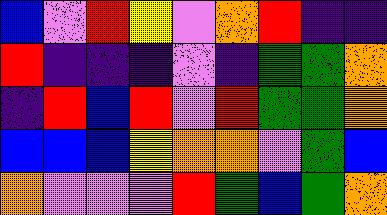[["blue", "violet", "red", "yellow", "violet", "orange", "red", "indigo", "indigo"], ["red", "indigo", "indigo", "indigo", "violet", "indigo", "green", "green", "orange"], ["indigo", "red", "blue", "red", "violet", "red", "green", "green", "orange"], ["blue", "blue", "blue", "yellow", "orange", "orange", "violet", "green", "blue"], ["orange", "violet", "violet", "violet", "red", "green", "blue", "green", "orange"]]